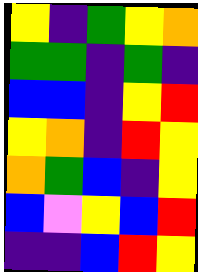[["yellow", "indigo", "green", "yellow", "orange"], ["green", "green", "indigo", "green", "indigo"], ["blue", "blue", "indigo", "yellow", "red"], ["yellow", "orange", "indigo", "red", "yellow"], ["orange", "green", "blue", "indigo", "yellow"], ["blue", "violet", "yellow", "blue", "red"], ["indigo", "indigo", "blue", "red", "yellow"]]